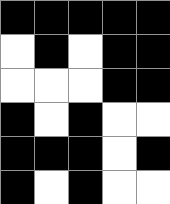[["black", "black", "black", "black", "black"], ["white", "black", "white", "black", "black"], ["white", "white", "white", "black", "black"], ["black", "white", "black", "white", "white"], ["black", "black", "black", "white", "black"], ["black", "white", "black", "white", "white"]]